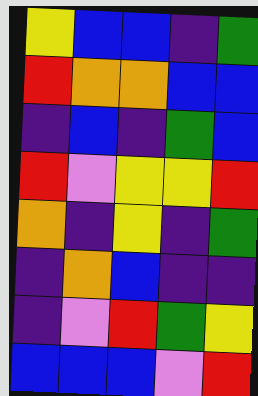[["yellow", "blue", "blue", "indigo", "green"], ["red", "orange", "orange", "blue", "blue"], ["indigo", "blue", "indigo", "green", "blue"], ["red", "violet", "yellow", "yellow", "red"], ["orange", "indigo", "yellow", "indigo", "green"], ["indigo", "orange", "blue", "indigo", "indigo"], ["indigo", "violet", "red", "green", "yellow"], ["blue", "blue", "blue", "violet", "red"]]